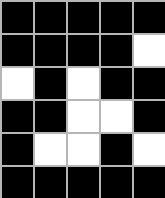[["black", "black", "black", "black", "black"], ["black", "black", "black", "black", "white"], ["white", "black", "white", "black", "black"], ["black", "black", "white", "white", "black"], ["black", "white", "white", "black", "white"], ["black", "black", "black", "black", "black"]]